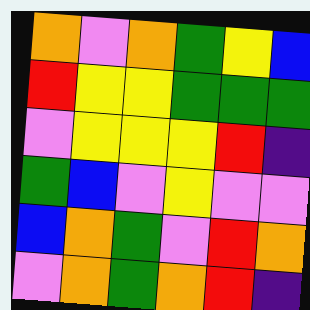[["orange", "violet", "orange", "green", "yellow", "blue"], ["red", "yellow", "yellow", "green", "green", "green"], ["violet", "yellow", "yellow", "yellow", "red", "indigo"], ["green", "blue", "violet", "yellow", "violet", "violet"], ["blue", "orange", "green", "violet", "red", "orange"], ["violet", "orange", "green", "orange", "red", "indigo"]]